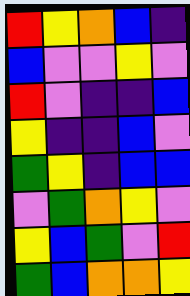[["red", "yellow", "orange", "blue", "indigo"], ["blue", "violet", "violet", "yellow", "violet"], ["red", "violet", "indigo", "indigo", "blue"], ["yellow", "indigo", "indigo", "blue", "violet"], ["green", "yellow", "indigo", "blue", "blue"], ["violet", "green", "orange", "yellow", "violet"], ["yellow", "blue", "green", "violet", "red"], ["green", "blue", "orange", "orange", "yellow"]]